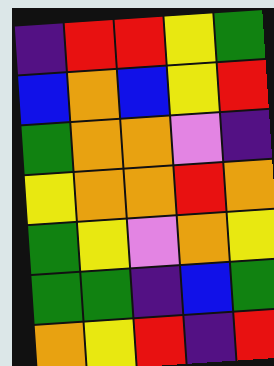[["indigo", "red", "red", "yellow", "green"], ["blue", "orange", "blue", "yellow", "red"], ["green", "orange", "orange", "violet", "indigo"], ["yellow", "orange", "orange", "red", "orange"], ["green", "yellow", "violet", "orange", "yellow"], ["green", "green", "indigo", "blue", "green"], ["orange", "yellow", "red", "indigo", "red"]]